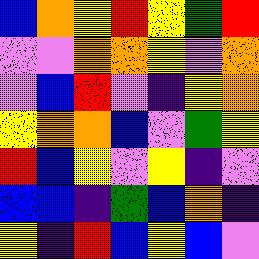[["blue", "orange", "yellow", "red", "yellow", "green", "red"], ["violet", "violet", "orange", "orange", "yellow", "violet", "orange"], ["violet", "blue", "red", "violet", "indigo", "yellow", "orange"], ["yellow", "orange", "orange", "blue", "violet", "green", "yellow"], ["red", "blue", "yellow", "violet", "yellow", "indigo", "violet"], ["blue", "blue", "indigo", "green", "blue", "orange", "indigo"], ["yellow", "indigo", "red", "blue", "yellow", "blue", "violet"]]